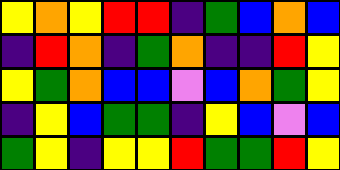[["yellow", "orange", "yellow", "red", "red", "indigo", "green", "blue", "orange", "blue"], ["indigo", "red", "orange", "indigo", "green", "orange", "indigo", "indigo", "red", "yellow"], ["yellow", "green", "orange", "blue", "blue", "violet", "blue", "orange", "green", "yellow"], ["indigo", "yellow", "blue", "green", "green", "indigo", "yellow", "blue", "violet", "blue"], ["green", "yellow", "indigo", "yellow", "yellow", "red", "green", "green", "red", "yellow"]]